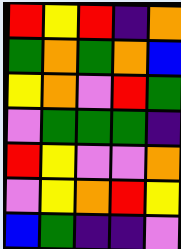[["red", "yellow", "red", "indigo", "orange"], ["green", "orange", "green", "orange", "blue"], ["yellow", "orange", "violet", "red", "green"], ["violet", "green", "green", "green", "indigo"], ["red", "yellow", "violet", "violet", "orange"], ["violet", "yellow", "orange", "red", "yellow"], ["blue", "green", "indigo", "indigo", "violet"]]